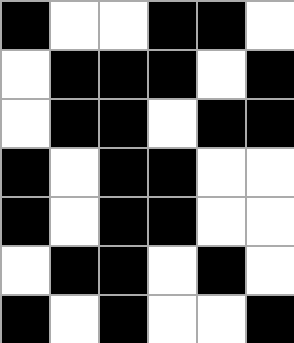[["black", "white", "white", "black", "black", "white"], ["white", "black", "black", "black", "white", "black"], ["white", "black", "black", "white", "black", "black"], ["black", "white", "black", "black", "white", "white"], ["black", "white", "black", "black", "white", "white"], ["white", "black", "black", "white", "black", "white"], ["black", "white", "black", "white", "white", "black"]]